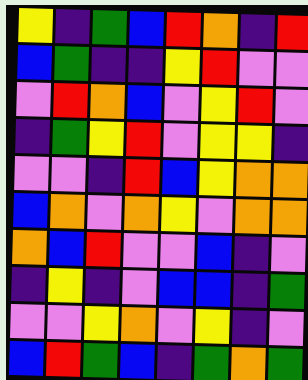[["yellow", "indigo", "green", "blue", "red", "orange", "indigo", "red"], ["blue", "green", "indigo", "indigo", "yellow", "red", "violet", "violet"], ["violet", "red", "orange", "blue", "violet", "yellow", "red", "violet"], ["indigo", "green", "yellow", "red", "violet", "yellow", "yellow", "indigo"], ["violet", "violet", "indigo", "red", "blue", "yellow", "orange", "orange"], ["blue", "orange", "violet", "orange", "yellow", "violet", "orange", "orange"], ["orange", "blue", "red", "violet", "violet", "blue", "indigo", "violet"], ["indigo", "yellow", "indigo", "violet", "blue", "blue", "indigo", "green"], ["violet", "violet", "yellow", "orange", "violet", "yellow", "indigo", "violet"], ["blue", "red", "green", "blue", "indigo", "green", "orange", "green"]]